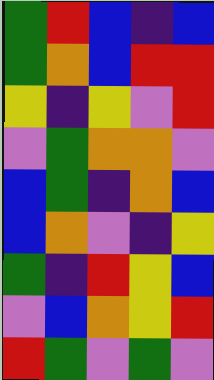[["green", "red", "blue", "indigo", "blue"], ["green", "orange", "blue", "red", "red"], ["yellow", "indigo", "yellow", "violet", "red"], ["violet", "green", "orange", "orange", "violet"], ["blue", "green", "indigo", "orange", "blue"], ["blue", "orange", "violet", "indigo", "yellow"], ["green", "indigo", "red", "yellow", "blue"], ["violet", "blue", "orange", "yellow", "red"], ["red", "green", "violet", "green", "violet"]]